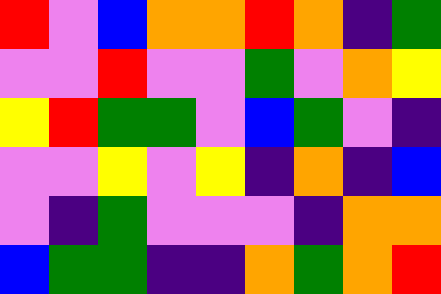[["red", "violet", "blue", "orange", "orange", "red", "orange", "indigo", "green"], ["violet", "violet", "red", "violet", "violet", "green", "violet", "orange", "yellow"], ["yellow", "red", "green", "green", "violet", "blue", "green", "violet", "indigo"], ["violet", "violet", "yellow", "violet", "yellow", "indigo", "orange", "indigo", "blue"], ["violet", "indigo", "green", "violet", "violet", "violet", "indigo", "orange", "orange"], ["blue", "green", "green", "indigo", "indigo", "orange", "green", "orange", "red"]]